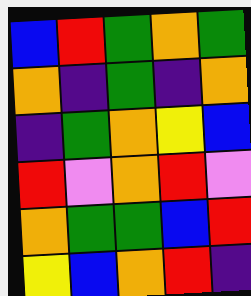[["blue", "red", "green", "orange", "green"], ["orange", "indigo", "green", "indigo", "orange"], ["indigo", "green", "orange", "yellow", "blue"], ["red", "violet", "orange", "red", "violet"], ["orange", "green", "green", "blue", "red"], ["yellow", "blue", "orange", "red", "indigo"]]